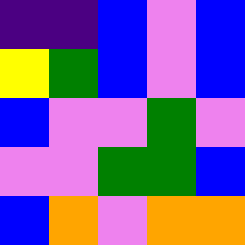[["indigo", "indigo", "blue", "violet", "blue"], ["yellow", "green", "blue", "violet", "blue"], ["blue", "violet", "violet", "green", "violet"], ["violet", "violet", "green", "green", "blue"], ["blue", "orange", "violet", "orange", "orange"]]